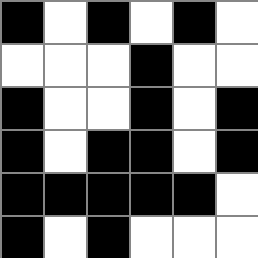[["black", "white", "black", "white", "black", "white"], ["white", "white", "white", "black", "white", "white"], ["black", "white", "white", "black", "white", "black"], ["black", "white", "black", "black", "white", "black"], ["black", "black", "black", "black", "black", "white"], ["black", "white", "black", "white", "white", "white"]]